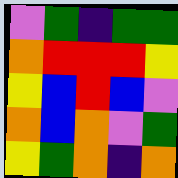[["violet", "green", "indigo", "green", "green"], ["orange", "red", "red", "red", "yellow"], ["yellow", "blue", "red", "blue", "violet"], ["orange", "blue", "orange", "violet", "green"], ["yellow", "green", "orange", "indigo", "orange"]]